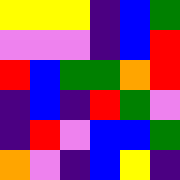[["yellow", "yellow", "yellow", "indigo", "blue", "green"], ["violet", "violet", "violet", "indigo", "blue", "red"], ["red", "blue", "green", "green", "orange", "red"], ["indigo", "blue", "indigo", "red", "green", "violet"], ["indigo", "red", "violet", "blue", "blue", "green"], ["orange", "violet", "indigo", "blue", "yellow", "indigo"]]